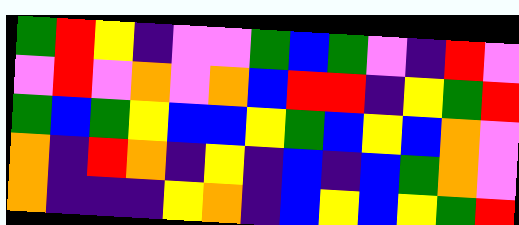[["green", "red", "yellow", "indigo", "violet", "violet", "green", "blue", "green", "violet", "indigo", "red", "violet"], ["violet", "red", "violet", "orange", "violet", "orange", "blue", "red", "red", "indigo", "yellow", "green", "red"], ["green", "blue", "green", "yellow", "blue", "blue", "yellow", "green", "blue", "yellow", "blue", "orange", "violet"], ["orange", "indigo", "red", "orange", "indigo", "yellow", "indigo", "blue", "indigo", "blue", "green", "orange", "violet"], ["orange", "indigo", "indigo", "indigo", "yellow", "orange", "indigo", "blue", "yellow", "blue", "yellow", "green", "red"]]